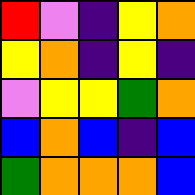[["red", "violet", "indigo", "yellow", "orange"], ["yellow", "orange", "indigo", "yellow", "indigo"], ["violet", "yellow", "yellow", "green", "orange"], ["blue", "orange", "blue", "indigo", "blue"], ["green", "orange", "orange", "orange", "blue"]]